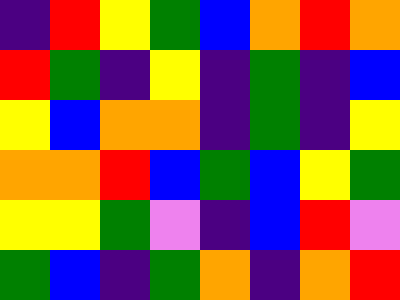[["indigo", "red", "yellow", "green", "blue", "orange", "red", "orange"], ["red", "green", "indigo", "yellow", "indigo", "green", "indigo", "blue"], ["yellow", "blue", "orange", "orange", "indigo", "green", "indigo", "yellow"], ["orange", "orange", "red", "blue", "green", "blue", "yellow", "green"], ["yellow", "yellow", "green", "violet", "indigo", "blue", "red", "violet"], ["green", "blue", "indigo", "green", "orange", "indigo", "orange", "red"]]